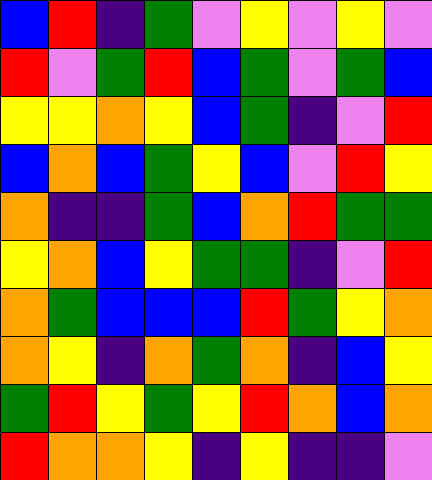[["blue", "red", "indigo", "green", "violet", "yellow", "violet", "yellow", "violet"], ["red", "violet", "green", "red", "blue", "green", "violet", "green", "blue"], ["yellow", "yellow", "orange", "yellow", "blue", "green", "indigo", "violet", "red"], ["blue", "orange", "blue", "green", "yellow", "blue", "violet", "red", "yellow"], ["orange", "indigo", "indigo", "green", "blue", "orange", "red", "green", "green"], ["yellow", "orange", "blue", "yellow", "green", "green", "indigo", "violet", "red"], ["orange", "green", "blue", "blue", "blue", "red", "green", "yellow", "orange"], ["orange", "yellow", "indigo", "orange", "green", "orange", "indigo", "blue", "yellow"], ["green", "red", "yellow", "green", "yellow", "red", "orange", "blue", "orange"], ["red", "orange", "orange", "yellow", "indigo", "yellow", "indigo", "indigo", "violet"]]